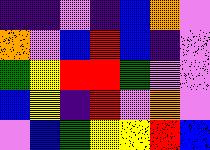[["indigo", "indigo", "violet", "indigo", "blue", "orange", "violet"], ["orange", "violet", "blue", "red", "blue", "indigo", "violet"], ["green", "yellow", "red", "red", "green", "violet", "violet"], ["blue", "yellow", "indigo", "red", "violet", "orange", "violet"], ["violet", "blue", "green", "yellow", "yellow", "red", "blue"]]